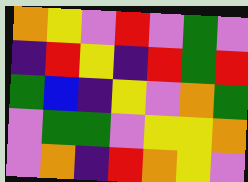[["orange", "yellow", "violet", "red", "violet", "green", "violet"], ["indigo", "red", "yellow", "indigo", "red", "green", "red"], ["green", "blue", "indigo", "yellow", "violet", "orange", "green"], ["violet", "green", "green", "violet", "yellow", "yellow", "orange"], ["violet", "orange", "indigo", "red", "orange", "yellow", "violet"]]